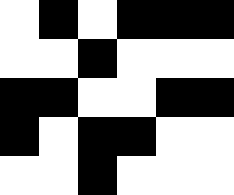[["white", "black", "white", "black", "black", "black"], ["white", "white", "black", "white", "white", "white"], ["black", "black", "white", "white", "black", "black"], ["black", "white", "black", "black", "white", "white"], ["white", "white", "black", "white", "white", "white"]]